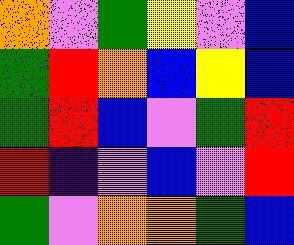[["orange", "violet", "green", "yellow", "violet", "blue"], ["green", "red", "orange", "blue", "yellow", "blue"], ["green", "red", "blue", "violet", "green", "red"], ["red", "indigo", "violet", "blue", "violet", "red"], ["green", "violet", "orange", "orange", "green", "blue"]]